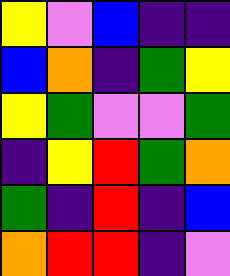[["yellow", "violet", "blue", "indigo", "indigo"], ["blue", "orange", "indigo", "green", "yellow"], ["yellow", "green", "violet", "violet", "green"], ["indigo", "yellow", "red", "green", "orange"], ["green", "indigo", "red", "indigo", "blue"], ["orange", "red", "red", "indigo", "violet"]]